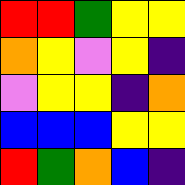[["red", "red", "green", "yellow", "yellow"], ["orange", "yellow", "violet", "yellow", "indigo"], ["violet", "yellow", "yellow", "indigo", "orange"], ["blue", "blue", "blue", "yellow", "yellow"], ["red", "green", "orange", "blue", "indigo"]]